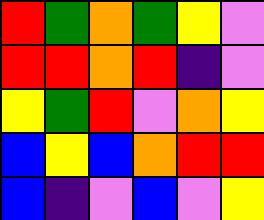[["red", "green", "orange", "green", "yellow", "violet"], ["red", "red", "orange", "red", "indigo", "violet"], ["yellow", "green", "red", "violet", "orange", "yellow"], ["blue", "yellow", "blue", "orange", "red", "red"], ["blue", "indigo", "violet", "blue", "violet", "yellow"]]